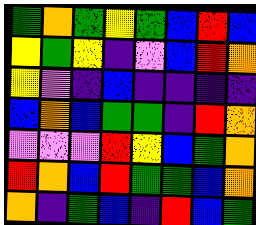[["green", "orange", "green", "yellow", "green", "blue", "red", "blue"], ["yellow", "green", "yellow", "indigo", "violet", "blue", "red", "orange"], ["yellow", "violet", "indigo", "blue", "indigo", "indigo", "indigo", "indigo"], ["blue", "orange", "blue", "green", "green", "indigo", "red", "orange"], ["violet", "violet", "violet", "red", "yellow", "blue", "green", "orange"], ["red", "orange", "blue", "red", "green", "green", "blue", "orange"], ["orange", "indigo", "green", "blue", "indigo", "red", "blue", "green"]]